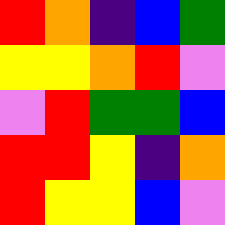[["red", "orange", "indigo", "blue", "green"], ["yellow", "yellow", "orange", "red", "violet"], ["violet", "red", "green", "green", "blue"], ["red", "red", "yellow", "indigo", "orange"], ["red", "yellow", "yellow", "blue", "violet"]]